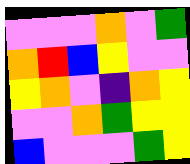[["violet", "violet", "violet", "orange", "violet", "green"], ["orange", "red", "blue", "yellow", "violet", "violet"], ["yellow", "orange", "violet", "indigo", "orange", "yellow"], ["violet", "violet", "orange", "green", "yellow", "yellow"], ["blue", "violet", "violet", "violet", "green", "yellow"]]